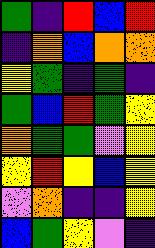[["green", "indigo", "red", "blue", "red"], ["indigo", "orange", "blue", "orange", "orange"], ["yellow", "green", "indigo", "green", "indigo"], ["green", "blue", "red", "green", "yellow"], ["orange", "green", "green", "violet", "yellow"], ["yellow", "red", "yellow", "blue", "yellow"], ["violet", "orange", "indigo", "indigo", "yellow"], ["blue", "green", "yellow", "violet", "indigo"]]